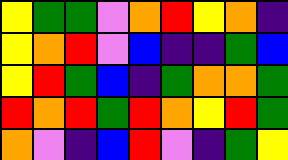[["yellow", "green", "green", "violet", "orange", "red", "yellow", "orange", "indigo"], ["yellow", "orange", "red", "violet", "blue", "indigo", "indigo", "green", "blue"], ["yellow", "red", "green", "blue", "indigo", "green", "orange", "orange", "green"], ["red", "orange", "red", "green", "red", "orange", "yellow", "red", "green"], ["orange", "violet", "indigo", "blue", "red", "violet", "indigo", "green", "yellow"]]